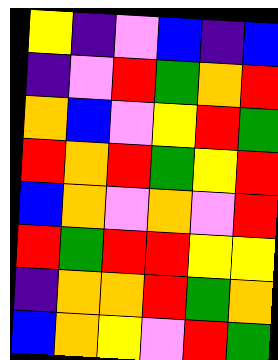[["yellow", "indigo", "violet", "blue", "indigo", "blue"], ["indigo", "violet", "red", "green", "orange", "red"], ["orange", "blue", "violet", "yellow", "red", "green"], ["red", "orange", "red", "green", "yellow", "red"], ["blue", "orange", "violet", "orange", "violet", "red"], ["red", "green", "red", "red", "yellow", "yellow"], ["indigo", "orange", "orange", "red", "green", "orange"], ["blue", "orange", "yellow", "violet", "red", "green"]]